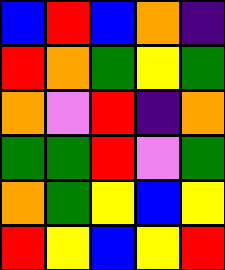[["blue", "red", "blue", "orange", "indigo"], ["red", "orange", "green", "yellow", "green"], ["orange", "violet", "red", "indigo", "orange"], ["green", "green", "red", "violet", "green"], ["orange", "green", "yellow", "blue", "yellow"], ["red", "yellow", "blue", "yellow", "red"]]